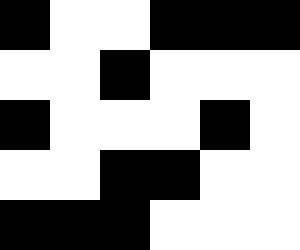[["black", "white", "white", "black", "black", "black"], ["white", "white", "black", "white", "white", "white"], ["black", "white", "white", "white", "black", "white"], ["white", "white", "black", "black", "white", "white"], ["black", "black", "black", "white", "white", "white"]]